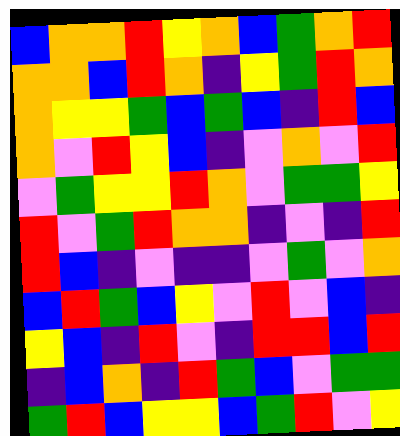[["blue", "orange", "orange", "red", "yellow", "orange", "blue", "green", "orange", "red"], ["orange", "orange", "blue", "red", "orange", "indigo", "yellow", "green", "red", "orange"], ["orange", "yellow", "yellow", "green", "blue", "green", "blue", "indigo", "red", "blue"], ["orange", "violet", "red", "yellow", "blue", "indigo", "violet", "orange", "violet", "red"], ["violet", "green", "yellow", "yellow", "red", "orange", "violet", "green", "green", "yellow"], ["red", "violet", "green", "red", "orange", "orange", "indigo", "violet", "indigo", "red"], ["red", "blue", "indigo", "violet", "indigo", "indigo", "violet", "green", "violet", "orange"], ["blue", "red", "green", "blue", "yellow", "violet", "red", "violet", "blue", "indigo"], ["yellow", "blue", "indigo", "red", "violet", "indigo", "red", "red", "blue", "red"], ["indigo", "blue", "orange", "indigo", "red", "green", "blue", "violet", "green", "green"], ["green", "red", "blue", "yellow", "yellow", "blue", "green", "red", "violet", "yellow"]]